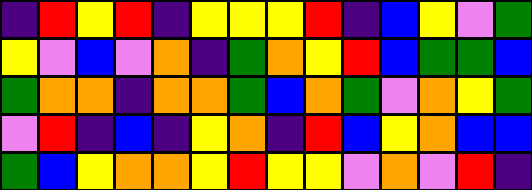[["indigo", "red", "yellow", "red", "indigo", "yellow", "yellow", "yellow", "red", "indigo", "blue", "yellow", "violet", "green"], ["yellow", "violet", "blue", "violet", "orange", "indigo", "green", "orange", "yellow", "red", "blue", "green", "green", "blue"], ["green", "orange", "orange", "indigo", "orange", "orange", "green", "blue", "orange", "green", "violet", "orange", "yellow", "green"], ["violet", "red", "indigo", "blue", "indigo", "yellow", "orange", "indigo", "red", "blue", "yellow", "orange", "blue", "blue"], ["green", "blue", "yellow", "orange", "orange", "yellow", "red", "yellow", "yellow", "violet", "orange", "violet", "red", "indigo"]]